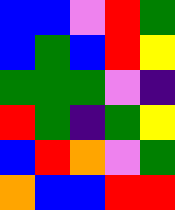[["blue", "blue", "violet", "red", "green"], ["blue", "green", "blue", "red", "yellow"], ["green", "green", "green", "violet", "indigo"], ["red", "green", "indigo", "green", "yellow"], ["blue", "red", "orange", "violet", "green"], ["orange", "blue", "blue", "red", "red"]]